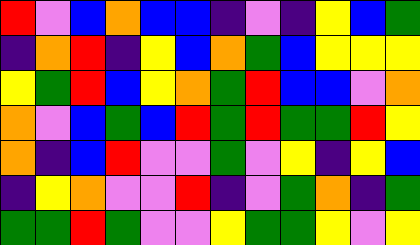[["red", "violet", "blue", "orange", "blue", "blue", "indigo", "violet", "indigo", "yellow", "blue", "green"], ["indigo", "orange", "red", "indigo", "yellow", "blue", "orange", "green", "blue", "yellow", "yellow", "yellow"], ["yellow", "green", "red", "blue", "yellow", "orange", "green", "red", "blue", "blue", "violet", "orange"], ["orange", "violet", "blue", "green", "blue", "red", "green", "red", "green", "green", "red", "yellow"], ["orange", "indigo", "blue", "red", "violet", "violet", "green", "violet", "yellow", "indigo", "yellow", "blue"], ["indigo", "yellow", "orange", "violet", "violet", "red", "indigo", "violet", "green", "orange", "indigo", "green"], ["green", "green", "red", "green", "violet", "violet", "yellow", "green", "green", "yellow", "violet", "yellow"]]